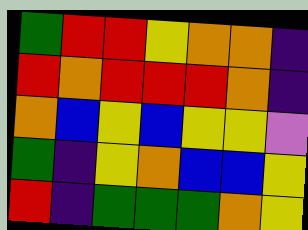[["green", "red", "red", "yellow", "orange", "orange", "indigo"], ["red", "orange", "red", "red", "red", "orange", "indigo"], ["orange", "blue", "yellow", "blue", "yellow", "yellow", "violet"], ["green", "indigo", "yellow", "orange", "blue", "blue", "yellow"], ["red", "indigo", "green", "green", "green", "orange", "yellow"]]